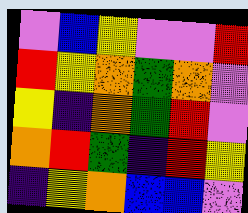[["violet", "blue", "yellow", "violet", "violet", "red"], ["red", "yellow", "orange", "green", "orange", "violet"], ["yellow", "indigo", "orange", "green", "red", "violet"], ["orange", "red", "green", "indigo", "red", "yellow"], ["indigo", "yellow", "orange", "blue", "blue", "violet"]]